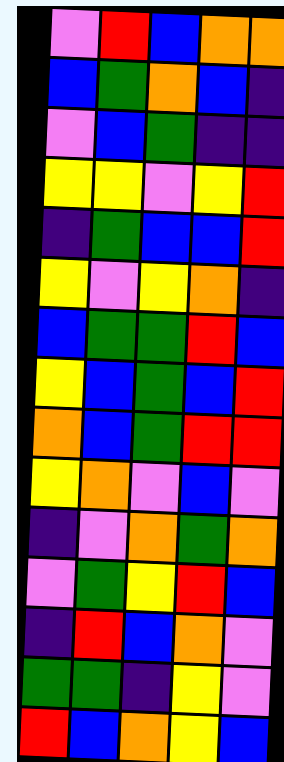[["violet", "red", "blue", "orange", "orange"], ["blue", "green", "orange", "blue", "indigo"], ["violet", "blue", "green", "indigo", "indigo"], ["yellow", "yellow", "violet", "yellow", "red"], ["indigo", "green", "blue", "blue", "red"], ["yellow", "violet", "yellow", "orange", "indigo"], ["blue", "green", "green", "red", "blue"], ["yellow", "blue", "green", "blue", "red"], ["orange", "blue", "green", "red", "red"], ["yellow", "orange", "violet", "blue", "violet"], ["indigo", "violet", "orange", "green", "orange"], ["violet", "green", "yellow", "red", "blue"], ["indigo", "red", "blue", "orange", "violet"], ["green", "green", "indigo", "yellow", "violet"], ["red", "blue", "orange", "yellow", "blue"]]